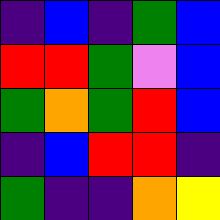[["indigo", "blue", "indigo", "green", "blue"], ["red", "red", "green", "violet", "blue"], ["green", "orange", "green", "red", "blue"], ["indigo", "blue", "red", "red", "indigo"], ["green", "indigo", "indigo", "orange", "yellow"]]